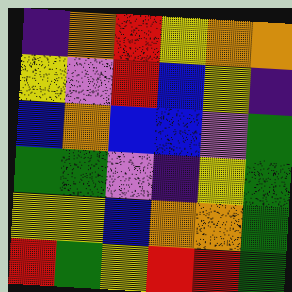[["indigo", "orange", "red", "yellow", "orange", "orange"], ["yellow", "violet", "red", "blue", "yellow", "indigo"], ["blue", "orange", "blue", "blue", "violet", "green"], ["green", "green", "violet", "indigo", "yellow", "green"], ["yellow", "yellow", "blue", "orange", "orange", "green"], ["red", "green", "yellow", "red", "red", "green"]]